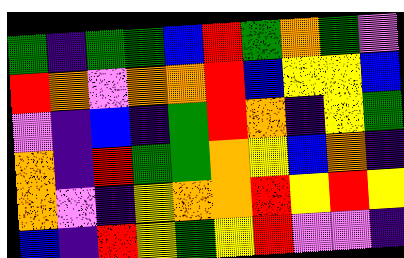[["green", "indigo", "green", "green", "blue", "red", "green", "orange", "green", "violet"], ["red", "orange", "violet", "orange", "orange", "red", "blue", "yellow", "yellow", "blue"], ["violet", "indigo", "blue", "indigo", "green", "red", "orange", "indigo", "yellow", "green"], ["orange", "indigo", "red", "green", "green", "orange", "yellow", "blue", "orange", "indigo"], ["orange", "violet", "indigo", "yellow", "orange", "orange", "red", "yellow", "red", "yellow"], ["blue", "indigo", "red", "yellow", "green", "yellow", "red", "violet", "violet", "indigo"]]